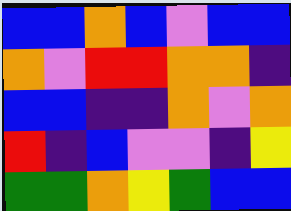[["blue", "blue", "orange", "blue", "violet", "blue", "blue"], ["orange", "violet", "red", "red", "orange", "orange", "indigo"], ["blue", "blue", "indigo", "indigo", "orange", "violet", "orange"], ["red", "indigo", "blue", "violet", "violet", "indigo", "yellow"], ["green", "green", "orange", "yellow", "green", "blue", "blue"]]